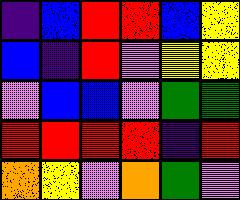[["indigo", "blue", "red", "red", "blue", "yellow"], ["blue", "indigo", "red", "violet", "yellow", "yellow"], ["violet", "blue", "blue", "violet", "green", "green"], ["red", "red", "red", "red", "indigo", "red"], ["orange", "yellow", "violet", "orange", "green", "violet"]]